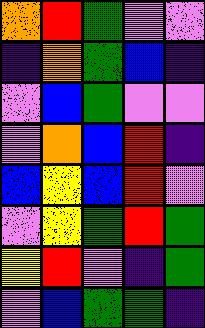[["orange", "red", "green", "violet", "violet"], ["indigo", "orange", "green", "blue", "indigo"], ["violet", "blue", "green", "violet", "violet"], ["violet", "orange", "blue", "red", "indigo"], ["blue", "yellow", "blue", "red", "violet"], ["violet", "yellow", "green", "red", "green"], ["yellow", "red", "violet", "indigo", "green"], ["violet", "blue", "green", "green", "indigo"]]